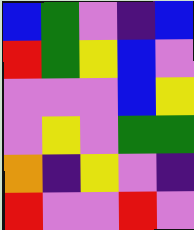[["blue", "green", "violet", "indigo", "blue"], ["red", "green", "yellow", "blue", "violet"], ["violet", "violet", "violet", "blue", "yellow"], ["violet", "yellow", "violet", "green", "green"], ["orange", "indigo", "yellow", "violet", "indigo"], ["red", "violet", "violet", "red", "violet"]]